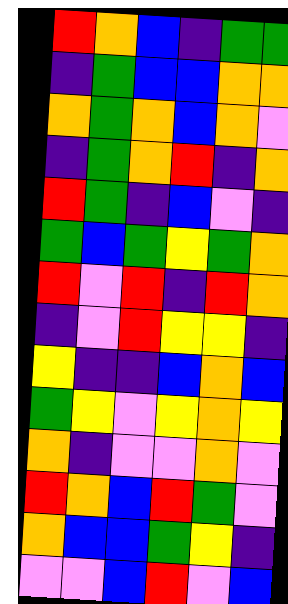[["red", "orange", "blue", "indigo", "green", "green"], ["indigo", "green", "blue", "blue", "orange", "orange"], ["orange", "green", "orange", "blue", "orange", "violet"], ["indigo", "green", "orange", "red", "indigo", "orange"], ["red", "green", "indigo", "blue", "violet", "indigo"], ["green", "blue", "green", "yellow", "green", "orange"], ["red", "violet", "red", "indigo", "red", "orange"], ["indigo", "violet", "red", "yellow", "yellow", "indigo"], ["yellow", "indigo", "indigo", "blue", "orange", "blue"], ["green", "yellow", "violet", "yellow", "orange", "yellow"], ["orange", "indigo", "violet", "violet", "orange", "violet"], ["red", "orange", "blue", "red", "green", "violet"], ["orange", "blue", "blue", "green", "yellow", "indigo"], ["violet", "violet", "blue", "red", "violet", "blue"]]